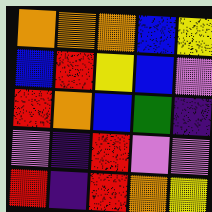[["orange", "orange", "orange", "blue", "yellow"], ["blue", "red", "yellow", "blue", "violet"], ["red", "orange", "blue", "green", "indigo"], ["violet", "indigo", "red", "violet", "violet"], ["red", "indigo", "red", "orange", "yellow"]]